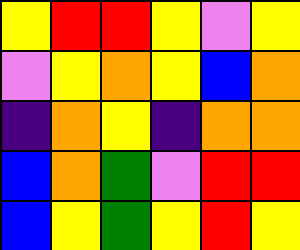[["yellow", "red", "red", "yellow", "violet", "yellow"], ["violet", "yellow", "orange", "yellow", "blue", "orange"], ["indigo", "orange", "yellow", "indigo", "orange", "orange"], ["blue", "orange", "green", "violet", "red", "red"], ["blue", "yellow", "green", "yellow", "red", "yellow"]]